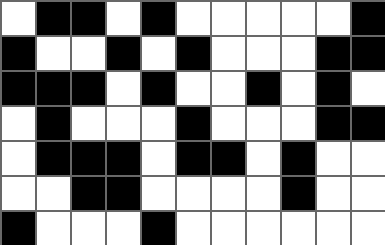[["white", "black", "black", "white", "black", "white", "white", "white", "white", "white", "black"], ["black", "white", "white", "black", "white", "black", "white", "white", "white", "black", "black"], ["black", "black", "black", "white", "black", "white", "white", "black", "white", "black", "white"], ["white", "black", "white", "white", "white", "black", "white", "white", "white", "black", "black"], ["white", "black", "black", "black", "white", "black", "black", "white", "black", "white", "white"], ["white", "white", "black", "black", "white", "white", "white", "white", "black", "white", "white"], ["black", "white", "white", "white", "black", "white", "white", "white", "white", "white", "white"]]